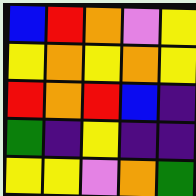[["blue", "red", "orange", "violet", "yellow"], ["yellow", "orange", "yellow", "orange", "yellow"], ["red", "orange", "red", "blue", "indigo"], ["green", "indigo", "yellow", "indigo", "indigo"], ["yellow", "yellow", "violet", "orange", "green"]]